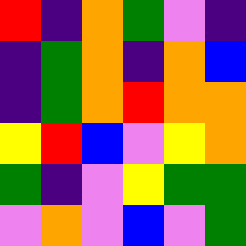[["red", "indigo", "orange", "green", "violet", "indigo"], ["indigo", "green", "orange", "indigo", "orange", "blue"], ["indigo", "green", "orange", "red", "orange", "orange"], ["yellow", "red", "blue", "violet", "yellow", "orange"], ["green", "indigo", "violet", "yellow", "green", "green"], ["violet", "orange", "violet", "blue", "violet", "green"]]